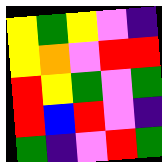[["yellow", "green", "yellow", "violet", "indigo"], ["yellow", "orange", "violet", "red", "red"], ["red", "yellow", "green", "violet", "green"], ["red", "blue", "red", "violet", "indigo"], ["green", "indigo", "violet", "red", "green"]]